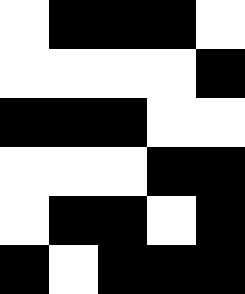[["white", "black", "black", "black", "white"], ["white", "white", "white", "white", "black"], ["black", "black", "black", "white", "white"], ["white", "white", "white", "black", "black"], ["white", "black", "black", "white", "black"], ["black", "white", "black", "black", "black"]]